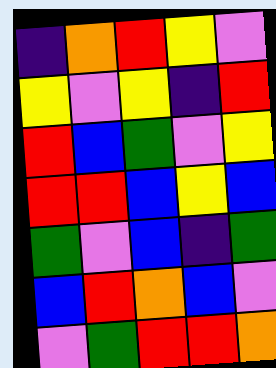[["indigo", "orange", "red", "yellow", "violet"], ["yellow", "violet", "yellow", "indigo", "red"], ["red", "blue", "green", "violet", "yellow"], ["red", "red", "blue", "yellow", "blue"], ["green", "violet", "blue", "indigo", "green"], ["blue", "red", "orange", "blue", "violet"], ["violet", "green", "red", "red", "orange"]]